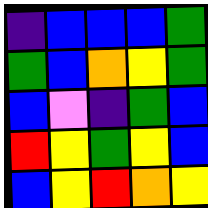[["indigo", "blue", "blue", "blue", "green"], ["green", "blue", "orange", "yellow", "green"], ["blue", "violet", "indigo", "green", "blue"], ["red", "yellow", "green", "yellow", "blue"], ["blue", "yellow", "red", "orange", "yellow"]]